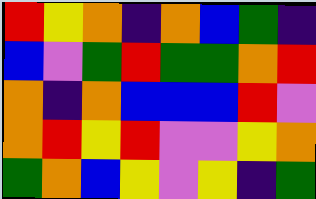[["red", "yellow", "orange", "indigo", "orange", "blue", "green", "indigo"], ["blue", "violet", "green", "red", "green", "green", "orange", "red"], ["orange", "indigo", "orange", "blue", "blue", "blue", "red", "violet"], ["orange", "red", "yellow", "red", "violet", "violet", "yellow", "orange"], ["green", "orange", "blue", "yellow", "violet", "yellow", "indigo", "green"]]